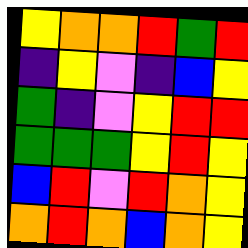[["yellow", "orange", "orange", "red", "green", "red"], ["indigo", "yellow", "violet", "indigo", "blue", "yellow"], ["green", "indigo", "violet", "yellow", "red", "red"], ["green", "green", "green", "yellow", "red", "yellow"], ["blue", "red", "violet", "red", "orange", "yellow"], ["orange", "red", "orange", "blue", "orange", "yellow"]]